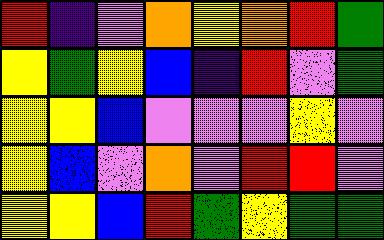[["red", "indigo", "violet", "orange", "yellow", "orange", "red", "green"], ["yellow", "green", "yellow", "blue", "indigo", "red", "violet", "green"], ["yellow", "yellow", "blue", "violet", "violet", "violet", "yellow", "violet"], ["yellow", "blue", "violet", "orange", "violet", "red", "red", "violet"], ["yellow", "yellow", "blue", "red", "green", "yellow", "green", "green"]]